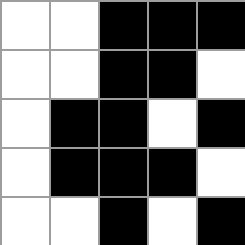[["white", "white", "black", "black", "black"], ["white", "white", "black", "black", "white"], ["white", "black", "black", "white", "black"], ["white", "black", "black", "black", "white"], ["white", "white", "black", "white", "black"]]